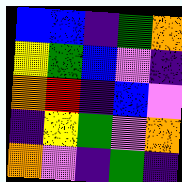[["blue", "blue", "indigo", "green", "orange"], ["yellow", "green", "blue", "violet", "indigo"], ["orange", "red", "indigo", "blue", "violet"], ["indigo", "yellow", "green", "violet", "orange"], ["orange", "violet", "indigo", "green", "indigo"]]